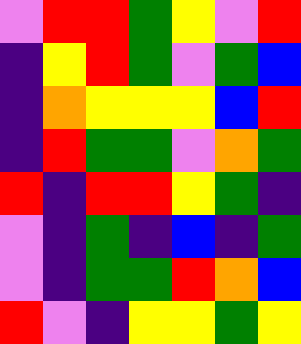[["violet", "red", "red", "green", "yellow", "violet", "red"], ["indigo", "yellow", "red", "green", "violet", "green", "blue"], ["indigo", "orange", "yellow", "yellow", "yellow", "blue", "red"], ["indigo", "red", "green", "green", "violet", "orange", "green"], ["red", "indigo", "red", "red", "yellow", "green", "indigo"], ["violet", "indigo", "green", "indigo", "blue", "indigo", "green"], ["violet", "indigo", "green", "green", "red", "orange", "blue"], ["red", "violet", "indigo", "yellow", "yellow", "green", "yellow"]]